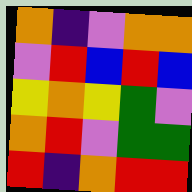[["orange", "indigo", "violet", "orange", "orange"], ["violet", "red", "blue", "red", "blue"], ["yellow", "orange", "yellow", "green", "violet"], ["orange", "red", "violet", "green", "green"], ["red", "indigo", "orange", "red", "red"]]